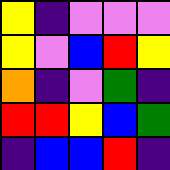[["yellow", "indigo", "violet", "violet", "violet"], ["yellow", "violet", "blue", "red", "yellow"], ["orange", "indigo", "violet", "green", "indigo"], ["red", "red", "yellow", "blue", "green"], ["indigo", "blue", "blue", "red", "indigo"]]